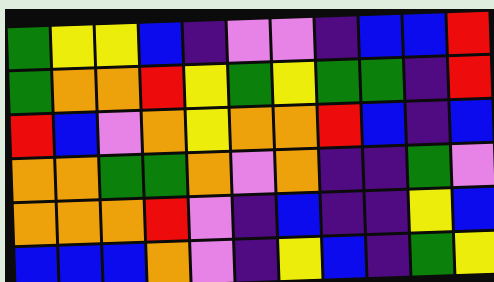[["green", "yellow", "yellow", "blue", "indigo", "violet", "violet", "indigo", "blue", "blue", "red"], ["green", "orange", "orange", "red", "yellow", "green", "yellow", "green", "green", "indigo", "red"], ["red", "blue", "violet", "orange", "yellow", "orange", "orange", "red", "blue", "indigo", "blue"], ["orange", "orange", "green", "green", "orange", "violet", "orange", "indigo", "indigo", "green", "violet"], ["orange", "orange", "orange", "red", "violet", "indigo", "blue", "indigo", "indigo", "yellow", "blue"], ["blue", "blue", "blue", "orange", "violet", "indigo", "yellow", "blue", "indigo", "green", "yellow"]]